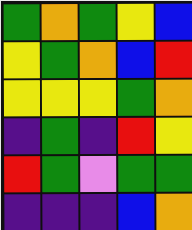[["green", "orange", "green", "yellow", "blue"], ["yellow", "green", "orange", "blue", "red"], ["yellow", "yellow", "yellow", "green", "orange"], ["indigo", "green", "indigo", "red", "yellow"], ["red", "green", "violet", "green", "green"], ["indigo", "indigo", "indigo", "blue", "orange"]]